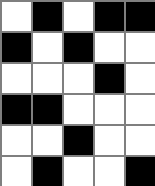[["white", "black", "white", "black", "black"], ["black", "white", "black", "white", "white"], ["white", "white", "white", "black", "white"], ["black", "black", "white", "white", "white"], ["white", "white", "black", "white", "white"], ["white", "black", "white", "white", "black"]]